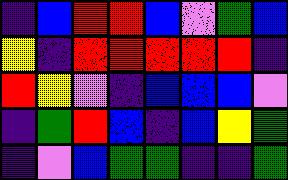[["indigo", "blue", "red", "red", "blue", "violet", "green", "blue"], ["yellow", "indigo", "red", "red", "red", "red", "red", "indigo"], ["red", "yellow", "violet", "indigo", "blue", "blue", "blue", "violet"], ["indigo", "green", "red", "blue", "indigo", "blue", "yellow", "green"], ["indigo", "violet", "blue", "green", "green", "indigo", "indigo", "green"]]